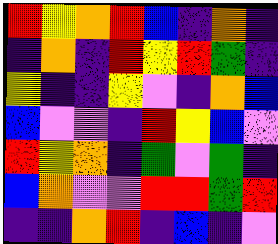[["red", "yellow", "orange", "red", "blue", "indigo", "orange", "indigo"], ["indigo", "orange", "indigo", "red", "yellow", "red", "green", "indigo"], ["yellow", "indigo", "indigo", "yellow", "violet", "indigo", "orange", "blue"], ["blue", "violet", "violet", "indigo", "red", "yellow", "blue", "violet"], ["red", "yellow", "orange", "indigo", "green", "violet", "green", "indigo"], ["blue", "orange", "violet", "violet", "red", "red", "green", "red"], ["indigo", "indigo", "orange", "red", "indigo", "blue", "indigo", "violet"]]